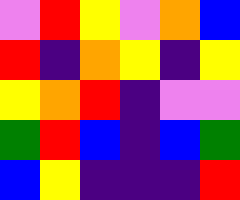[["violet", "red", "yellow", "violet", "orange", "blue"], ["red", "indigo", "orange", "yellow", "indigo", "yellow"], ["yellow", "orange", "red", "indigo", "violet", "violet"], ["green", "red", "blue", "indigo", "blue", "green"], ["blue", "yellow", "indigo", "indigo", "indigo", "red"]]